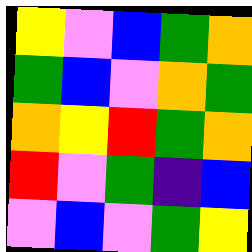[["yellow", "violet", "blue", "green", "orange"], ["green", "blue", "violet", "orange", "green"], ["orange", "yellow", "red", "green", "orange"], ["red", "violet", "green", "indigo", "blue"], ["violet", "blue", "violet", "green", "yellow"]]